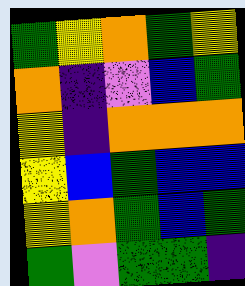[["green", "yellow", "orange", "green", "yellow"], ["orange", "indigo", "violet", "blue", "green"], ["yellow", "indigo", "orange", "orange", "orange"], ["yellow", "blue", "green", "blue", "blue"], ["yellow", "orange", "green", "blue", "green"], ["green", "violet", "green", "green", "indigo"]]